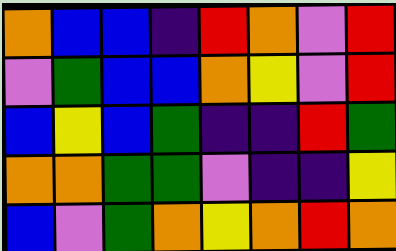[["orange", "blue", "blue", "indigo", "red", "orange", "violet", "red"], ["violet", "green", "blue", "blue", "orange", "yellow", "violet", "red"], ["blue", "yellow", "blue", "green", "indigo", "indigo", "red", "green"], ["orange", "orange", "green", "green", "violet", "indigo", "indigo", "yellow"], ["blue", "violet", "green", "orange", "yellow", "orange", "red", "orange"]]